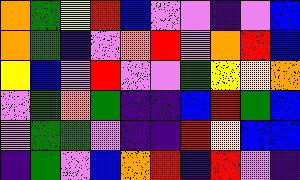[["orange", "green", "yellow", "red", "blue", "violet", "violet", "indigo", "violet", "blue"], ["orange", "green", "indigo", "violet", "orange", "red", "violet", "orange", "red", "blue"], ["yellow", "blue", "violet", "red", "violet", "violet", "green", "yellow", "yellow", "orange"], ["violet", "green", "orange", "green", "indigo", "indigo", "blue", "red", "green", "blue"], ["violet", "green", "green", "violet", "indigo", "indigo", "red", "yellow", "blue", "blue"], ["indigo", "green", "violet", "blue", "orange", "red", "indigo", "red", "violet", "indigo"]]